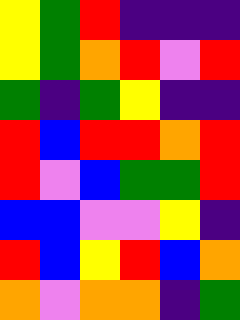[["yellow", "green", "red", "indigo", "indigo", "indigo"], ["yellow", "green", "orange", "red", "violet", "red"], ["green", "indigo", "green", "yellow", "indigo", "indigo"], ["red", "blue", "red", "red", "orange", "red"], ["red", "violet", "blue", "green", "green", "red"], ["blue", "blue", "violet", "violet", "yellow", "indigo"], ["red", "blue", "yellow", "red", "blue", "orange"], ["orange", "violet", "orange", "orange", "indigo", "green"]]